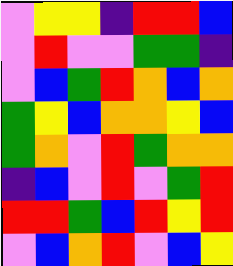[["violet", "yellow", "yellow", "indigo", "red", "red", "blue"], ["violet", "red", "violet", "violet", "green", "green", "indigo"], ["violet", "blue", "green", "red", "orange", "blue", "orange"], ["green", "yellow", "blue", "orange", "orange", "yellow", "blue"], ["green", "orange", "violet", "red", "green", "orange", "orange"], ["indigo", "blue", "violet", "red", "violet", "green", "red"], ["red", "red", "green", "blue", "red", "yellow", "red"], ["violet", "blue", "orange", "red", "violet", "blue", "yellow"]]